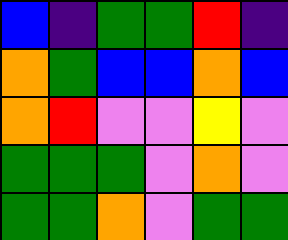[["blue", "indigo", "green", "green", "red", "indigo"], ["orange", "green", "blue", "blue", "orange", "blue"], ["orange", "red", "violet", "violet", "yellow", "violet"], ["green", "green", "green", "violet", "orange", "violet"], ["green", "green", "orange", "violet", "green", "green"]]